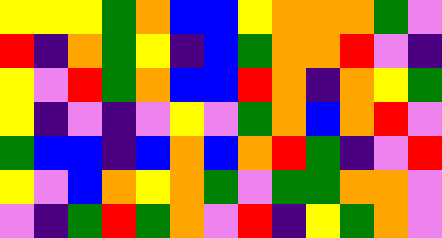[["yellow", "yellow", "yellow", "green", "orange", "blue", "blue", "yellow", "orange", "orange", "orange", "green", "violet"], ["red", "indigo", "orange", "green", "yellow", "indigo", "blue", "green", "orange", "orange", "red", "violet", "indigo"], ["yellow", "violet", "red", "green", "orange", "blue", "blue", "red", "orange", "indigo", "orange", "yellow", "green"], ["yellow", "indigo", "violet", "indigo", "violet", "yellow", "violet", "green", "orange", "blue", "orange", "red", "violet"], ["green", "blue", "blue", "indigo", "blue", "orange", "blue", "orange", "red", "green", "indigo", "violet", "red"], ["yellow", "violet", "blue", "orange", "yellow", "orange", "green", "violet", "green", "green", "orange", "orange", "violet"], ["violet", "indigo", "green", "red", "green", "orange", "violet", "red", "indigo", "yellow", "green", "orange", "violet"]]